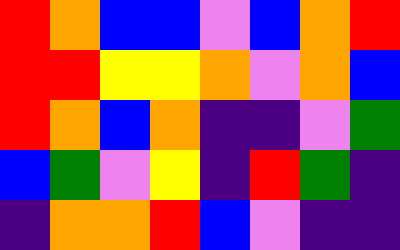[["red", "orange", "blue", "blue", "violet", "blue", "orange", "red"], ["red", "red", "yellow", "yellow", "orange", "violet", "orange", "blue"], ["red", "orange", "blue", "orange", "indigo", "indigo", "violet", "green"], ["blue", "green", "violet", "yellow", "indigo", "red", "green", "indigo"], ["indigo", "orange", "orange", "red", "blue", "violet", "indigo", "indigo"]]